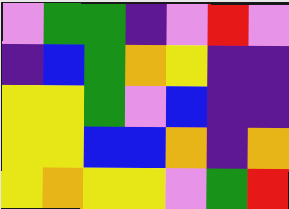[["violet", "green", "green", "indigo", "violet", "red", "violet"], ["indigo", "blue", "green", "orange", "yellow", "indigo", "indigo"], ["yellow", "yellow", "green", "violet", "blue", "indigo", "indigo"], ["yellow", "yellow", "blue", "blue", "orange", "indigo", "orange"], ["yellow", "orange", "yellow", "yellow", "violet", "green", "red"]]